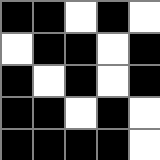[["black", "black", "white", "black", "white"], ["white", "black", "black", "white", "black"], ["black", "white", "black", "white", "black"], ["black", "black", "white", "black", "white"], ["black", "black", "black", "black", "white"]]